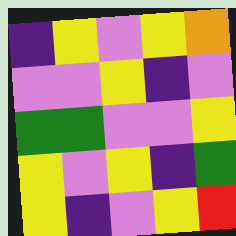[["indigo", "yellow", "violet", "yellow", "orange"], ["violet", "violet", "yellow", "indigo", "violet"], ["green", "green", "violet", "violet", "yellow"], ["yellow", "violet", "yellow", "indigo", "green"], ["yellow", "indigo", "violet", "yellow", "red"]]